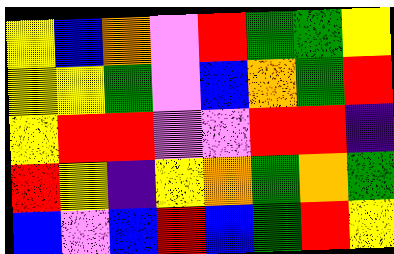[["yellow", "blue", "orange", "violet", "red", "green", "green", "yellow"], ["yellow", "yellow", "green", "violet", "blue", "orange", "green", "red"], ["yellow", "red", "red", "violet", "violet", "red", "red", "indigo"], ["red", "yellow", "indigo", "yellow", "orange", "green", "orange", "green"], ["blue", "violet", "blue", "red", "blue", "green", "red", "yellow"]]